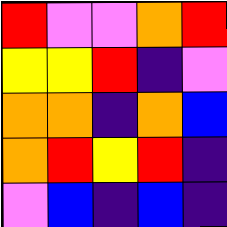[["red", "violet", "violet", "orange", "red"], ["yellow", "yellow", "red", "indigo", "violet"], ["orange", "orange", "indigo", "orange", "blue"], ["orange", "red", "yellow", "red", "indigo"], ["violet", "blue", "indigo", "blue", "indigo"]]